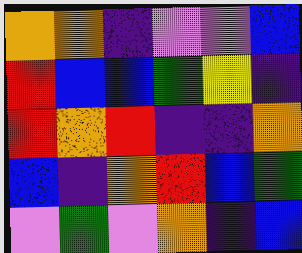[["orange", "orange", "indigo", "violet", "violet", "blue"], ["red", "blue", "blue", "green", "yellow", "indigo"], ["red", "orange", "red", "indigo", "indigo", "orange"], ["blue", "indigo", "orange", "red", "blue", "green"], ["violet", "green", "violet", "orange", "indigo", "blue"]]